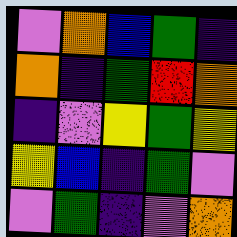[["violet", "orange", "blue", "green", "indigo"], ["orange", "indigo", "green", "red", "orange"], ["indigo", "violet", "yellow", "green", "yellow"], ["yellow", "blue", "indigo", "green", "violet"], ["violet", "green", "indigo", "violet", "orange"]]